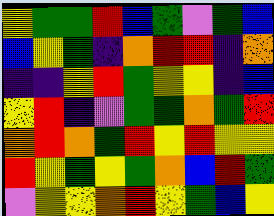[["yellow", "green", "green", "red", "blue", "green", "violet", "green", "blue"], ["blue", "yellow", "green", "indigo", "orange", "red", "red", "indigo", "orange"], ["indigo", "indigo", "yellow", "red", "green", "yellow", "yellow", "indigo", "blue"], ["yellow", "red", "indigo", "violet", "green", "green", "orange", "green", "red"], ["orange", "red", "orange", "green", "red", "yellow", "red", "yellow", "yellow"], ["red", "yellow", "green", "yellow", "green", "orange", "blue", "red", "green"], ["violet", "yellow", "yellow", "orange", "red", "yellow", "green", "blue", "yellow"]]